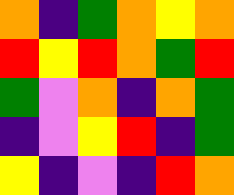[["orange", "indigo", "green", "orange", "yellow", "orange"], ["red", "yellow", "red", "orange", "green", "red"], ["green", "violet", "orange", "indigo", "orange", "green"], ["indigo", "violet", "yellow", "red", "indigo", "green"], ["yellow", "indigo", "violet", "indigo", "red", "orange"]]